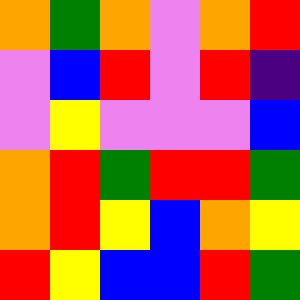[["orange", "green", "orange", "violet", "orange", "red"], ["violet", "blue", "red", "violet", "red", "indigo"], ["violet", "yellow", "violet", "violet", "violet", "blue"], ["orange", "red", "green", "red", "red", "green"], ["orange", "red", "yellow", "blue", "orange", "yellow"], ["red", "yellow", "blue", "blue", "red", "green"]]